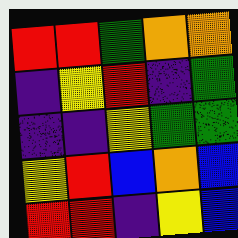[["red", "red", "green", "orange", "orange"], ["indigo", "yellow", "red", "indigo", "green"], ["indigo", "indigo", "yellow", "green", "green"], ["yellow", "red", "blue", "orange", "blue"], ["red", "red", "indigo", "yellow", "blue"]]